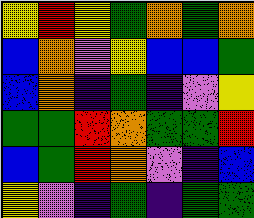[["yellow", "red", "yellow", "green", "orange", "green", "orange"], ["blue", "orange", "violet", "yellow", "blue", "blue", "green"], ["blue", "orange", "indigo", "green", "indigo", "violet", "yellow"], ["green", "green", "red", "orange", "green", "green", "red"], ["blue", "green", "red", "orange", "violet", "indigo", "blue"], ["yellow", "violet", "indigo", "green", "indigo", "green", "green"]]